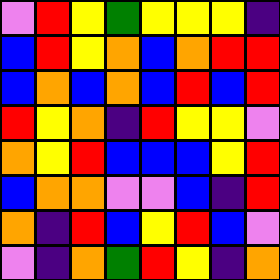[["violet", "red", "yellow", "green", "yellow", "yellow", "yellow", "indigo"], ["blue", "red", "yellow", "orange", "blue", "orange", "red", "red"], ["blue", "orange", "blue", "orange", "blue", "red", "blue", "red"], ["red", "yellow", "orange", "indigo", "red", "yellow", "yellow", "violet"], ["orange", "yellow", "red", "blue", "blue", "blue", "yellow", "red"], ["blue", "orange", "orange", "violet", "violet", "blue", "indigo", "red"], ["orange", "indigo", "red", "blue", "yellow", "red", "blue", "violet"], ["violet", "indigo", "orange", "green", "red", "yellow", "indigo", "orange"]]